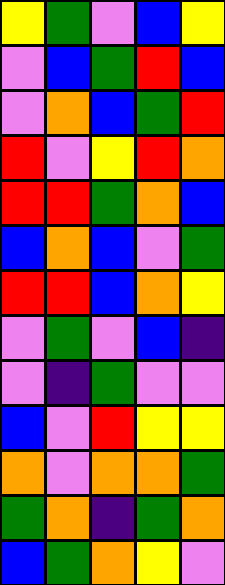[["yellow", "green", "violet", "blue", "yellow"], ["violet", "blue", "green", "red", "blue"], ["violet", "orange", "blue", "green", "red"], ["red", "violet", "yellow", "red", "orange"], ["red", "red", "green", "orange", "blue"], ["blue", "orange", "blue", "violet", "green"], ["red", "red", "blue", "orange", "yellow"], ["violet", "green", "violet", "blue", "indigo"], ["violet", "indigo", "green", "violet", "violet"], ["blue", "violet", "red", "yellow", "yellow"], ["orange", "violet", "orange", "orange", "green"], ["green", "orange", "indigo", "green", "orange"], ["blue", "green", "orange", "yellow", "violet"]]